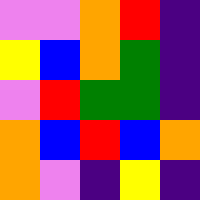[["violet", "violet", "orange", "red", "indigo"], ["yellow", "blue", "orange", "green", "indigo"], ["violet", "red", "green", "green", "indigo"], ["orange", "blue", "red", "blue", "orange"], ["orange", "violet", "indigo", "yellow", "indigo"]]